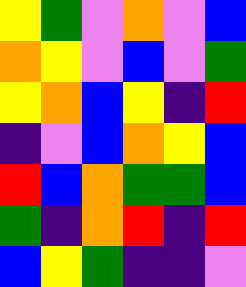[["yellow", "green", "violet", "orange", "violet", "blue"], ["orange", "yellow", "violet", "blue", "violet", "green"], ["yellow", "orange", "blue", "yellow", "indigo", "red"], ["indigo", "violet", "blue", "orange", "yellow", "blue"], ["red", "blue", "orange", "green", "green", "blue"], ["green", "indigo", "orange", "red", "indigo", "red"], ["blue", "yellow", "green", "indigo", "indigo", "violet"]]